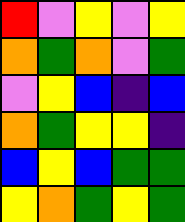[["red", "violet", "yellow", "violet", "yellow"], ["orange", "green", "orange", "violet", "green"], ["violet", "yellow", "blue", "indigo", "blue"], ["orange", "green", "yellow", "yellow", "indigo"], ["blue", "yellow", "blue", "green", "green"], ["yellow", "orange", "green", "yellow", "green"]]